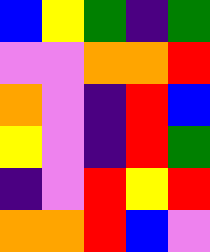[["blue", "yellow", "green", "indigo", "green"], ["violet", "violet", "orange", "orange", "red"], ["orange", "violet", "indigo", "red", "blue"], ["yellow", "violet", "indigo", "red", "green"], ["indigo", "violet", "red", "yellow", "red"], ["orange", "orange", "red", "blue", "violet"]]